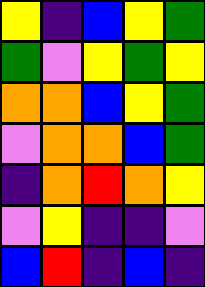[["yellow", "indigo", "blue", "yellow", "green"], ["green", "violet", "yellow", "green", "yellow"], ["orange", "orange", "blue", "yellow", "green"], ["violet", "orange", "orange", "blue", "green"], ["indigo", "orange", "red", "orange", "yellow"], ["violet", "yellow", "indigo", "indigo", "violet"], ["blue", "red", "indigo", "blue", "indigo"]]